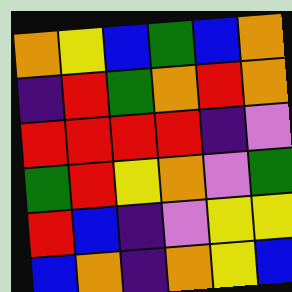[["orange", "yellow", "blue", "green", "blue", "orange"], ["indigo", "red", "green", "orange", "red", "orange"], ["red", "red", "red", "red", "indigo", "violet"], ["green", "red", "yellow", "orange", "violet", "green"], ["red", "blue", "indigo", "violet", "yellow", "yellow"], ["blue", "orange", "indigo", "orange", "yellow", "blue"]]